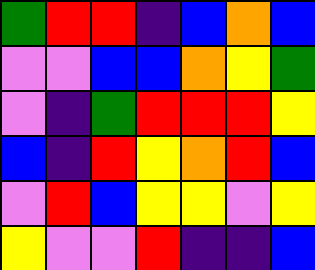[["green", "red", "red", "indigo", "blue", "orange", "blue"], ["violet", "violet", "blue", "blue", "orange", "yellow", "green"], ["violet", "indigo", "green", "red", "red", "red", "yellow"], ["blue", "indigo", "red", "yellow", "orange", "red", "blue"], ["violet", "red", "blue", "yellow", "yellow", "violet", "yellow"], ["yellow", "violet", "violet", "red", "indigo", "indigo", "blue"]]